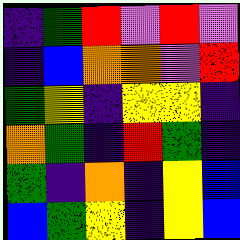[["indigo", "green", "red", "violet", "red", "violet"], ["indigo", "blue", "orange", "orange", "violet", "red"], ["green", "yellow", "indigo", "yellow", "yellow", "indigo"], ["orange", "green", "indigo", "red", "green", "indigo"], ["green", "indigo", "orange", "indigo", "yellow", "blue"], ["blue", "green", "yellow", "indigo", "yellow", "blue"]]